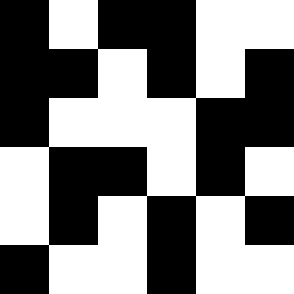[["black", "white", "black", "black", "white", "white"], ["black", "black", "white", "black", "white", "black"], ["black", "white", "white", "white", "black", "black"], ["white", "black", "black", "white", "black", "white"], ["white", "black", "white", "black", "white", "black"], ["black", "white", "white", "black", "white", "white"]]